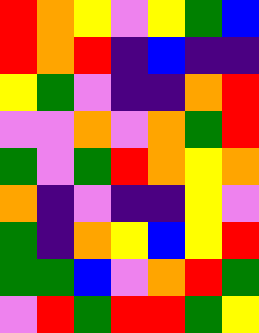[["red", "orange", "yellow", "violet", "yellow", "green", "blue"], ["red", "orange", "red", "indigo", "blue", "indigo", "indigo"], ["yellow", "green", "violet", "indigo", "indigo", "orange", "red"], ["violet", "violet", "orange", "violet", "orange", "green", "red"], ["green", "violet", "green", "red", "orange", "yellow", "orange"], ["orange", "indigo", "violet", "indigo", "indigo", "yellow", "violet"], ["green", "indigo", "orange", "yellow", "blue", "yellow", "red"], ["green", "green", "blue", "violet", "orange", "red", "green"], ["violet", "red", "green", "red", "red", "green", "yellow"]]